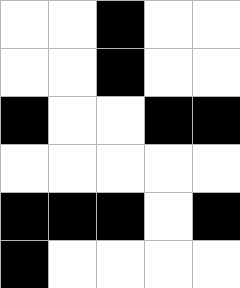[["white", "white", "black", "white", "white"], ["white", "white", "black", "white", "white"], ["black", "white", "white", "black", "black"], ["white", "white", "white", "white", "white"], ["black", "black", "black", "white", "black"], ["black", "white", "white", "white", "white"]]